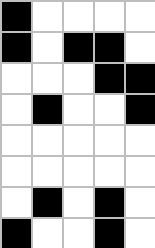[["black", "white", "white", "white", "white"], ["black", "white", "black", "black", "white"], ["white", "white", "white", "black", "black"], ["white", "black", "white", "white", "black"], ["white", "white", "white", "white", "white"], ["white", "white", "white", "white", "white"], ["white", "black", "white", "black", "white"], ["black", "white", "white", "black", "white"]]